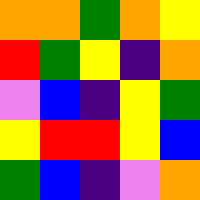[["orange", "orange", "green", "orange", "yellow"], ["red", "green", "yellow", "indigo", "orange"], ["violet", "blue", "indigo", "yellow", "green"], ["yellow", "red", "red", "yellow", "blue"], ["green", "blue", "indigo", "violet", "orange"]]